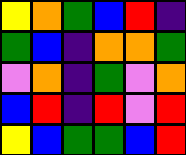[["yellow", "orange", "green", "blue", "red", "indigo"], ["green", "blue", "indigo", "orange", "orange", "green"], ["violet", "orange", "indigo", "green", "violet", "orange"], ["blue", "red", "indigo", "red", "violet", "red"], ["yellow", "blue", "green", "green", "blue", "red"]]